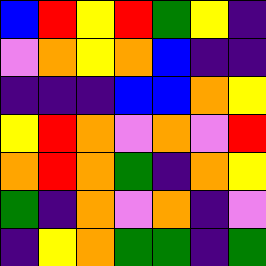[["blue", "red", "yellow", "red", "green", "yellow", "indigo"], ["violet", "orange", "yellow", "orange", "blue", "indigo", "indigo"], ["indigo", "indigo", "indigo", "blue", "blue", "orange", "yellow"], ["yellow", "red", "orange", "violet", "orange", "violet", "red"], ["orange", "red", "orange", "green", "indigo", "orange", "yellow"], ["green", "indigo", "orange", "violet", "orange", "indigo", "violet"], ["indigo", "yellow", "orange", "green", "green", "indigo", "green"]]